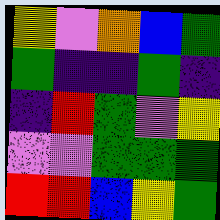[["yellow", "violet", "orange", "blue", "green"], ["green", "indigo", "indigo", "green", "indigo"], ["indigo", "red", "green", "violet", "yellow"], ["violet", "violet", "green", "green", "green"], ["red", "red", "blue", "yellow", "green"]]